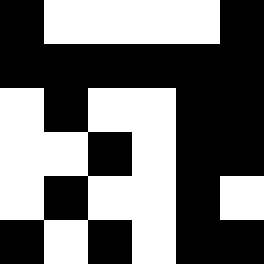[["black", "white", "white", "white", "white", "black"], ["black", "black", "black", "black", "black", "black"], ["white", "black", "white", "white", "black", "black"], ["white", "white", "black", "white", "black", "black"], ["white", "black", "white", "white", "black", "white"], ["black", "white", "black", "white", "black", "black"]]